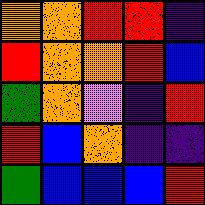[["orange", "orange", "red", "red", "indigo"], ["red", "orange", "orange", "red", "blue"], ["green", "orange", "violet", "indigo", "red"], ["red", "blue", "orange", "indigo", "indigo"], ["green", "blue", "blue", "blue", "red"]]